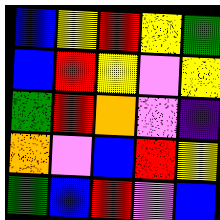[["blue", "yellow", "red", "yellow", "green"], ["blue", "red", "yellow", "violet", "yellow"], ["green", "red", "orange", "violet", "indigo"], ["orange", "violet", "blue", "red", "yellow"], ["green", "blue", "red", "violet", "blue"]]